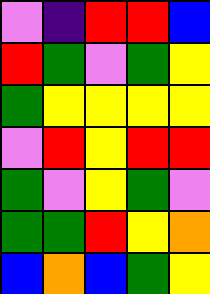[["violet", "indigo", "red", "red", "blue"], ["red", "green", "violet", "green", "yellow"], ["green", "yellow", "yellow", "yellow", "yellow"], ["violet", "red", "yellow", "red", "red"], ["green", "violet", "yellow", "green", "violet"], ["green", "green", "red", "yellow", "orange"], ["blue", "orange", "blue", "green", "yellow"]]